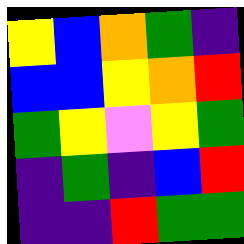[["yellow", "blue", "orange", "green", "indigo"], ["blue", "blue", "yellow", "orange", "red"], ["green", "yellow", "violet", "yellow", "green"], ["indigo", "green", "indigo", "blue", "red"], ["indigo", "indigo", "red", "green", "green"]]